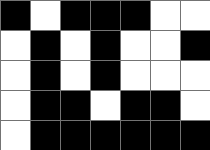[["black", "white", "black", "black", "black", "white", "white"], ["white", "black", "white", "black", "white", "white", "black"], ["white", "black", "white", "black", "white", "white", "white"], ["white", "black", "black", "white", "black", "black", "white"], ["white", "black", "black", "black", "black", "black", "black"]]